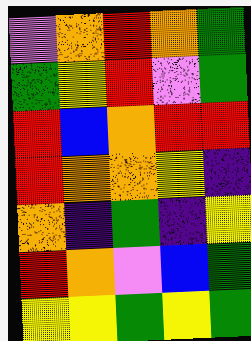[["violet", "orange", "red", "orange", "green"], ["green", "yellow", "red", "violet", "green"], ["red", "blue", "orange", "red", "red"], ["red", "orange", "orange", "yellow", "indigo"], ["orange", "indigo", "green", "indigo", "yellow"], ["red", "orange", "violet", "blue", "green"], ["yellow", "yellow", "green", "yellow", "green"]]